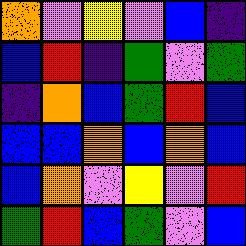[["orange", "violet", "yellow", "violet", "blue", "indigo"], ["blue", "red", "indigo", "green", "violet", "green"], ["indigo", "orange", "blue", "green", "red", "blue"], ["blue", "blue", "orange", "blue", "orange", "blue"], ["blue", "orange", "violet", "yellow", "violet", "red"], ["green", "red", "blue", "green", "violet", "blue"]]